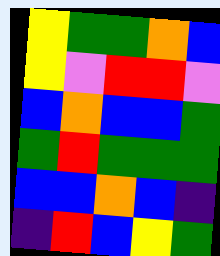[["yellow", "green", "green", "orange", "blue"], ["yellow", "violet", "red", "red", "violet"], ["blue", "orange", "blue", "blue", "green"], ["green", "red", "green", "green", "green"], ["blue", "blue", "orange", "blue", "indigo"], ["indigo", "red", "blue", "yellow", "green"]]